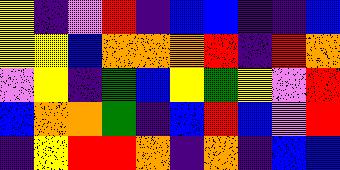[["yellow", "indigo", "violet", "red", "indigo", "blue", "blue", "indigo", "indigo", "blue"], ["yellow", "yellow", "blue", "orange", "orange", "orange", "red", "indigo", "red", "orange"], ["violet", "yellow", "indigo", "green", "blue", "yellow", "green", "yellow", "violet", "red"], ["blue", "orange", "orange", "green", "indigo", "blue", "red", "blue", "violet", "red"], ["indigo", "yellow", "red", "red", "orange", "indigo", "orange", "indigo", "blue", "blue"]]